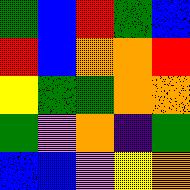[["green", "blue", "red", "green", "blue"], ["red", "blue", "orange", "orange", "red"], ["yellow", "green", "green", "orange", "orange"], ["green", "violet", "orange", "indigo", "green"], ["blue", "blue", "violet", "yellow", "orange"]]